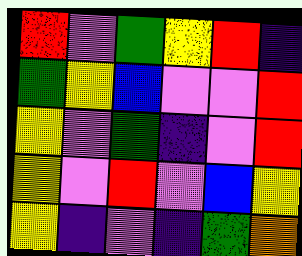[["red", "violet", "green", "yellow", "red", "indigo"], ["green", "yellow", "blue", "violet", "violet", "red"], ["yellow", "violet", "green", "indigo", "violet", "red"], ["yellow", "violet", "red", "violet", "blue", "yellow"], ["yellow", "indigo", "violet", "indigo", "green", "orange"]]